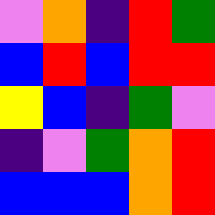[["violet", "orange", "indigo", "red", "green"], ["blue", "red", "blue", "red", "red"], ["yellow", "blue", "indigo", "green", "violet"], ["indigo", "violet", "green", "orange", "red"], ["blue", "blue", "blue", "orange", "red"]]